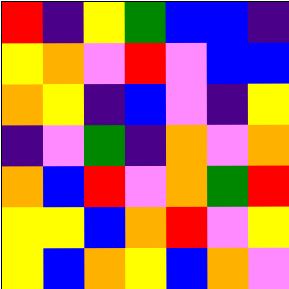[["red", "indigo", "yellow", "green", "blue", "blue", "indigo"], ["yellow", "orange", "violet", "red", "violet", "blue", "blue"], ["orange", "yellow", "indigo", "blue", "violet", "indigo", "yellow"], ["indigo", "violet", "green", "indigo", "orange", "violet", "orange"], ["orange", "blue", "red", "violet", "orange", "green", "red"], ["yellow", "yellow", "blue", "orange", "red", "violet", "yellow"], ["yellow", "blue", "orange", "yellow", "blue", "orange", "violet"]]